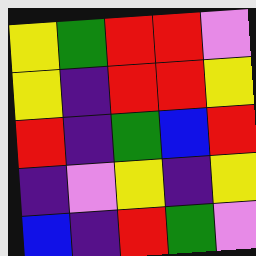[["yellow", "green", "red", "red", "violet"], ["yellow", "indigo", "red", "red", "yellow"], ["red", "indigo", "green", "blue", "red"], ["indigo", "violet", "yellow", "indigo", "yellow"], ["blue", "indigo", "red", "green", "violet"]]